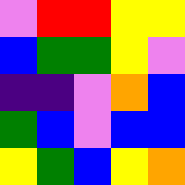[["violet", "red", "red", "yellow", "yellow"], ["blue", "green", "green", "yellow", "violet"], ["indigo", "indigo", "violet", "orange", "blue"], ["green", "blue", "violet", "blue", "blue"], ["yellow", "green", "blue", "yellow", "orange"]]